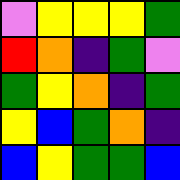[["violet", "yellow", "yellow", "yellow", "green"], ["red", "orange", "indigo", "green", "violet"], ["green", "yellow", "orange", "indigo", "green"], ["yellow", "blue", "green", "orange", "indigo"], ["blue", "yellow", "green", "green", "blue"]]